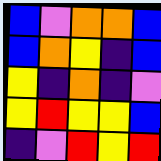[["blue", "violet", "orange", "orange", "blue"], ["blue", "orange", "yellow", "indigo", "blue"], ["yellow", "indigo", "orange", "indigo", "violet"], ["yellow", "red", "yellow", "yellow", "blue"], ["indigo", "violet", "red", "yellow", "red"]]